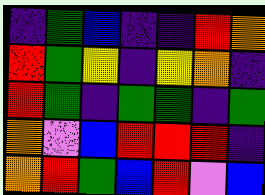[["indigo", "green", "blue", "indigo", "indigo", "red", "orange"], ["red", "green", "yellow", "indigo", "yellow", "orange", "indigo"], ["red", "green", "indigo", "green", "green", "indigo", "green"], ["orange", "violet", "blue", "red", "red", "red", "indigo"], ["orange", "red", "green", "blue", "red", "violet", "blue"]]